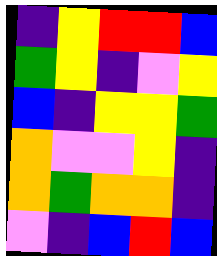[["indigo", "yellow", "red", "red", "blue"], ["green", "yellow", "indigo", "violet", "yellow"], ["blue", "indigo", "yellow", "yellow", "green"], ["orange", "violet", "violet", "yellow", "indigo"], ["orange", "green", "orange", "orange", "indigo"], ["violet", "indigo", "blue", "red", "blue"]]